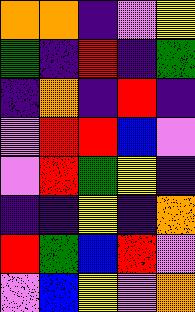[["orange", "orange", "indigo", "violet", "yellow"], ["green", "indigo", "red", "indigo", "green"], ["indigo", "orange", "indigo", "red", "indigo"], ["violet", "red", "red", "blue", "violet"], ["violet", "red", "green", "yellow", "indigo"], ["indigo", "indigo", "yellow", "indigo", "orange"], ["red", "green", "blue", "red", "violet"], ["violet", "blue", "yellow", "violet", "orange"]]